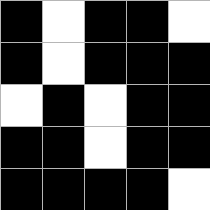[["black", "white", "black", "black", "white"], ["black", "white", "black", "black", "black"], ["white", "black", "white", "black", "black"], ["black", "black", "white", "black", "black"], ["black", "black", "black", "black", "white"]]